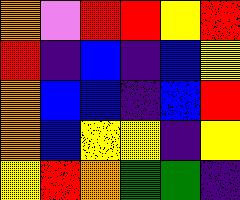[["orange", "violet", "red", "red", "yellow", "red"], ["red", "indigo", "blue", "indigo", "blue", "yellow"], ["orange", "blue", "blue", "indigo", "blue", "red"], ["orange", "blue", "yellow", "yellow", "indigo", "yellow"], ["yellow", "red", "orange", "green", "green", "indigo"]]